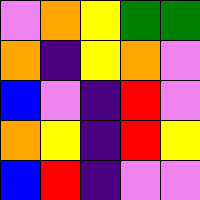[["violet", "orange", "yellow", "green", "green"], ["orange", "indigo", "yellow", "orange", "violet"], ["blue", "violet", "indigo", "red", "violet"], ["orange", "yellow", "indigo", "red", "yellow"], ["blue", "red", "indigo", "violet", "violet"]]